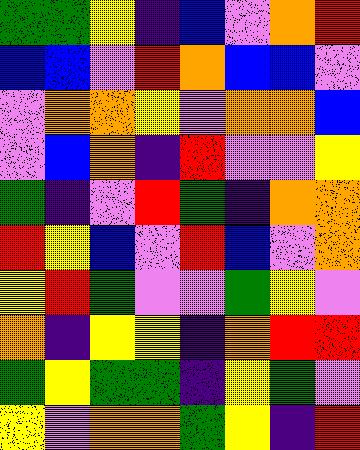[["green", "green", "yellow", "indigo", "blue", "violet", "orange", "red"], ["blue", "blue", "violet", "red", "orange", "blue", "blue", "violet"], ["violet", "orange", "orange", "yellow", "violet", "orange", "orange", "blue"], ["violet", "blue", "orange", "indigo", "red", "violet", "violet", "yellow"], ["green", "indigo", "violet", "red", "green", "indigo", "orange", "orange"], ["red", "yellow", "blue", "violet", "red", "blue", "violet", "orange"], ["yellow", "red", "green", "violet", "violet", "green", "yellow", "violet"], ["orange", "indigo", "yellow", "yellow", "indigo", "orange", "red", "red"], ["green", "yellow", "green", "green", "indigo", "yellow", "green", "violet"], ["yellow", "violet", "orange", "orange", "green", "yellow", "indigo", "red"]]